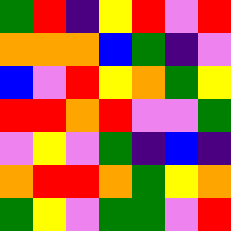[["green", "red", "indigo", "yellow", "red", "violet", "red"], ["orange", "orange", "orange", "blue", "green", "indigo", "violet"], ["blue", "violet", "red", "yellow", "orange", "green", "yellow"], ["red", "red", "orange", "red", "violet", "violet", "green"], ["violet", "yellow", "violet", "green", "indigo", "blue", "indigo"], ["orange", "red", "red", "orange", "green", "yellow", "orange"], ["green", "yellow", "violet", "green", "green", "violet", "red"]]